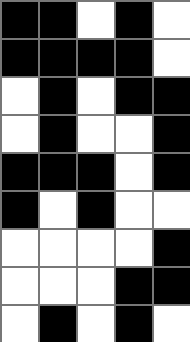[["black", "black", "white", "black", "white"], ["black", "black", "black", "black", "white"], ["white", "black", "white", "black", "black"], ["white", "black", "white", "white", "black"], ["black", "black", "black", "white", "black"], ["black", "white", "black", "white", "white"], ["white", "white", "white", "white", "black"], ["white", "white", "white", "black", "black"], ["white", "black", "white", "black", "white"]]